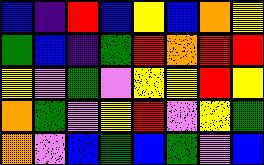[["blue", "indigo", "red", "blue", "yellow", "blue", "orange", "yellow"], ["green", "blue", "indigo", "green", "red", "orange", "red", "red"], ["yellow", "violet", "green", "violet", "yellow", "yellow", "red", "yellow"], ["orange", "green", "violet", "yellow", "red", "violet", "yellow", "green"], ["orange", "violet", "blue", "green", "blue", "green", "violet", "blue"]]